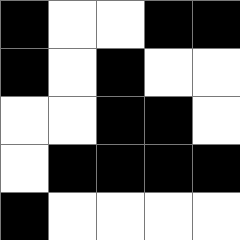[["black", "white", "white", "black", "black"], ["black", "white", "black", "white", "white"], ["white", "white", "black", "black", "white"], ["white", "black", "black", "black", "black"], ["black", "white", "white", "white", "white"]]